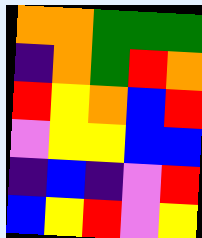[["orange", "orange", "green", "green", "green"], ["indigo", "orange", "green", "red", "orange"], ["red", "yellow", "orange", "blue", "red"], ["violet", "yellow", "yellow", "blue", "blue"], ["indigo", "blue", "indigo", "violet", "red"], ["blue", "yellow", "red", "violet", "yellow"]]